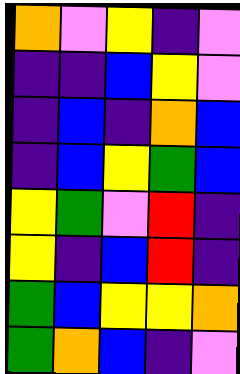[["orange", "violet", "yellow", "indigo", "violet"], ["indigo", "indigo", "blue", "yellow", "violet"], ["indigo", "blue", "indigo", "orange", "blue"], ["indigo", "blue", "yellow", "green", "blue"], ["yellow", "green", "violet", "red", "indigo"], ["yellow", "indigo", "blue", "red", "indigo"], ["green", "blue", "yellow", "yellow", "orange"], ["green", "orange", "blue", "indigo", "violet"]]